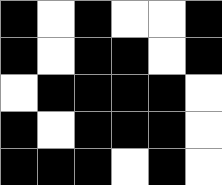[["black", "white", "black", "white", "white", "black"], ["black", "white", "black", "black", "white", "black"], ["white", "black", "black", "black", "black", "white"], ["black", "white", "black", "black", "black", "white"], ["black", "black", "black", "white", "black", "white"]]